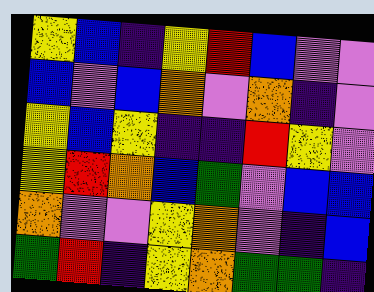[["yellow", "blue", "indigo", "yellow", "red", "blue", "violet", "violet"], ["blue", "violet", "blue", "orange", "violet", "orange", "indigo", "violet"], ["yellow", "blue", "yellow", "indigo", "indigo", "red", "yellow", "violet"], ["yellow", "red", "orange", "blue", "green", "violet", "blue", "blue"], ["orange", "violet", "violet", "yellow", "orange", "violet", "indigo", "blue"], ["green", "red", "indigo", "yellow", "orange", "green", "green", "indigo"]]